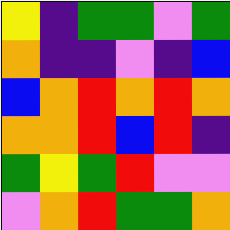[["yellow", "indigo", "green", "green", "violet", "green"], ["orange", "indigo", "indigo", "violet", "indigo", "blue"], ["blue", "orange", "red", "orange", "red", "orange"], ["orange", "orange", "red", "blue", "red", "indigo"], ["green", "yellow", "green", "red", "violet", "violet"], ["violet", "orange", "red", "green", "green", "orange"]]